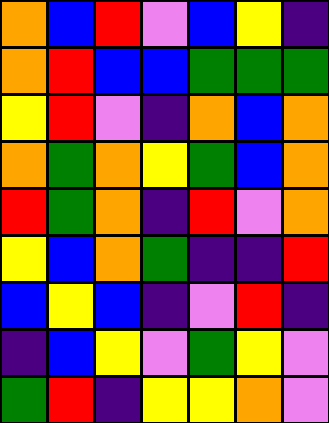[["orange", "blue", "red", "violet", "blue", "yellow", "indigo"], ["orange", "red", "blue", "blue", "green", "green", "green"], ["yellow", "red", "violet", "indigo", "orange", "blue", "orange"], ["orange", "green", "orange", "yellow", "green", "blue", "orange"], ["red", "green", "orange", "indigo", "red", "violet", "orange"], ["yellow", "blue", "orange", "green", "indigo", "indigo", "red"], ["blue", "yellow", "blue", "indigo", "violet", "red", "indigo"], ["indigo", "blue", "yellow", "violet", "green", "yellow", "violet"], ["green", "red", "indigo", "yellow", "yellow", "orange", "violet"]]